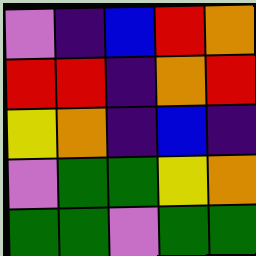[["violet", "indigo", "blue", "red", "orange"], ["red", "red", "indigo", "orange", "red"], ["yellow", "orange", "indigo", "blue", "indigo"], ["violet", "green", "green", "yellow", "orange"], ["green", "green", "violet", "green", "green"]]